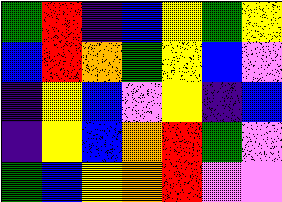[["green", "red", "indigo", "blue", "yellow", "green", "yellow"], ["blue", "red", "orange", "green", "yellow", "blue", "violet"], ["indigo", "yellow", "blue", "violet", "yellow", "indigo", "blue"], ["indigo", "yellow", "blue", "orange", "red", "green", "violet"], ["green", "blue", "yellow", "orange", "red", "violet", "violet"]]